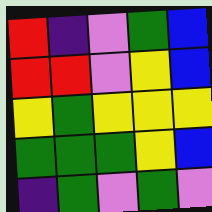[["red", "indigo", "violet", "green", "blue"], ["red", "red", "violet", "yellow", "blue"], ["yellow", "green", "yellow", "yellow", "yellow"], ["green", "green", "green", "yellow", "blue"], ["indigo", "green", "violet", "green", "violet"]]